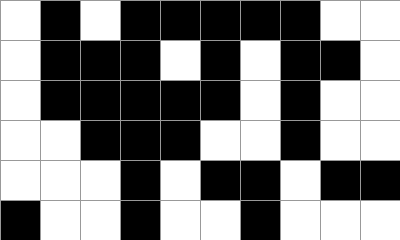[["white", "black", "white", "black", "black", "black", "black", "black", "white", "white"], ["white", "black", "black", "black", "white", "black", "white", "black", "black", "white"], ["white", "black", "black", "black", "black", "black", "white", "black", "white", "white"], ["white", "white", "black", "black", "black", "white", "white", "black", "white", "white"], ["white", "white", "white", "black", "white", "black", "black", "white", "black", "black"], ["black", "white", "white", "black", "white", "white", "black", "white", "white", "white"]]